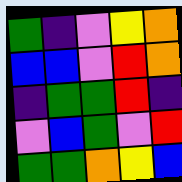[["green", "indigo", "violet", "yellow", "orange"], ["blue", "blue", "violet", "red", "orange"], ["indigo", "green", "green", "red", "indigo"], ["violet", "blue", "green", "violet", "red"], ["green", "green", "orange", "yellow", "blue"]]